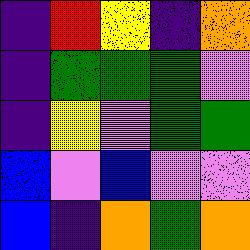[["indigo", "red", "yellow", "indigo", "orange"], ["indigo", "green", "green", "green", "violet"], ["indigo", "yellow", "violet", "green", "green"], ["blue", "violet", "blue", "violet", "violet"], ["blue", "indigo", "orange", "green", "orange"]]